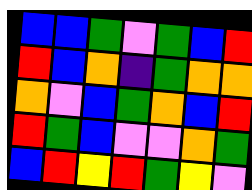[["blue", "blue", "green", "violet", "green", "blue", "red"], ["red", "blue", "orange", "indigo", "green", "orange", "orange"], ["orange", "violet", "blue", "green", "orange", "blue", "red"], ["red", "green", "blue", "violet", "violet", "orange", "green"], ["blue", "red", "yellow", "red", "green", "yellow", "violet"]]